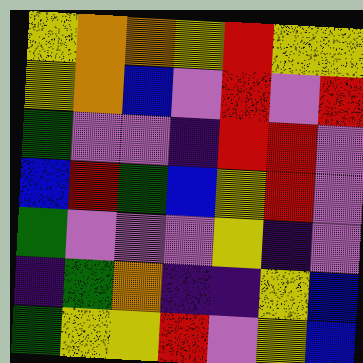[["yellow", "orange", "orange", "yellow", "red", "yellow", "yellow"], ["yellow", "orange", "blue", "violet", "red", "violet", "red"], ["green", "violet", "violet", "indigo", "red", "red", "violet"], ["blue", "red", "green", "blue", "yellow", "red", "violet"], ["green", "violet", "violet", "violet", "yellow", "indigo", "violet"], ["indigo", "green", "orange", "indigo", "indigo", "yellow", "blue"], ["green", "yellow", "yellow", "red", "violet", "yellow", "blue"]]